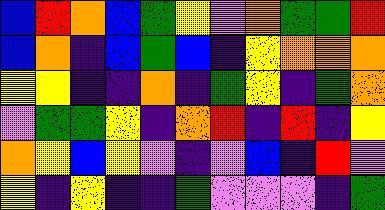[["blue", "red", "orange", "blue", "green", "yellow", "violet", "orange", "green", "green", "red"], ["blue", "orange", "indigo", "blue", "green", "blue", "indigo", "yellow", "orange", "orange", "orange"], ["yellow", "yellow", "indigo", "indigo", "orange", "indigo", "green", "yellow", "indigo", "green", "orange"], ["violet", "green", "green", "yellow", "indigo", "orange", "red", "indigo", "red", "indigo", "yellow"], ["orange", "yellow", "blue", "yellow", "violet", "indigo", "violet", "blue", "indigo", "red", "violet"], ["yellow", "indigo", "yellow", "indigo", "indigo", "green", "violet", "violet", "violet", "indigo", "green"]]